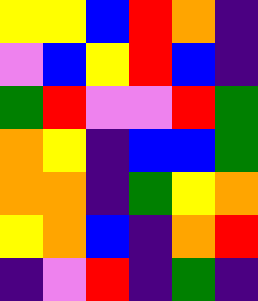[["yellow", "yellow", "blue", "red", "orange", "indigo"], ["violet", "blue", "yellow", "red", "blue", "indigo"], ["green", "red", "violet", "violet", "red", "green"], ["orange", "yellow", "indigo", "blue", "blue", "green"], ["orange", "orange", "indigo", "green", "yellow", "orange"], ["yellow", "orange", "blue", "indigo", "orange", "red"], ["indigo", "violet", "red", "indigo", "green", "indigo"]]